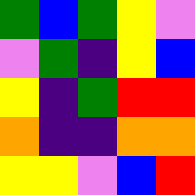[["green", "blue", "green", "yellow", "violet"], ["violet", "green", "indigo", "yellow", "blue"], ["yellow", "indigo", "green", "red", "red"], ["orange", "indigo", "indigo", "orange", "orange"], ["yellow", "yellow", "violet", "blue", "red"]]